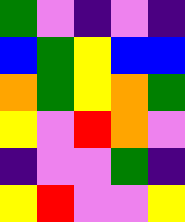[["green", "violet", "indigo", "violet", "indigo"], ["blue", "green", "yellow", "blue", "blue"], ["orange", "green", "yellow", "orange", "green"], ["yellow", "violet", "red", "orange", "violet"], ["indigo", "violet", "violet", "green", "indigo"], ["yellow", "red", "violet", "violet", "yellow"]]